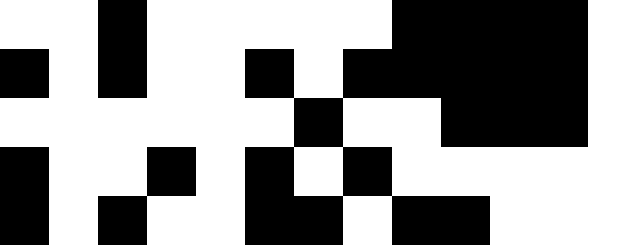[["white", "white", "black", "white", "white", "white", "white", "white", "black", "black", "black", "black", "white"], ["black", "white", "black", "white", "white", "black", "white", "black", "black", "black", "black", "black", "white"], ["white", "white", "white", "white", "white", "white", "black", "white", "white", "black", "black", "black", "white"], ["black", "white", "white", "black", "white", "black", "white", "black", "white", "white", "white", "white", "white"], ["black", "white", "black", "white", "white", "black", "black", "white", "black", "black", "white", "white", "white"]]